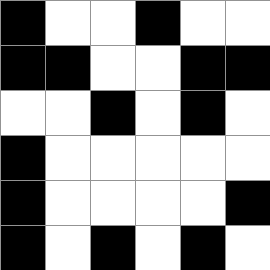[["black", "white", "white", "black", "white", "white"], ["black", "black", "white", "white", "black", "black"], ["white", "white", "black", "white", "black", "white"], ["black", "white", "white", "white", "white", "white"], ["black", "white", "white", "white", "white", "black"], ["black", "white", "black", "white", "black", "white"]]